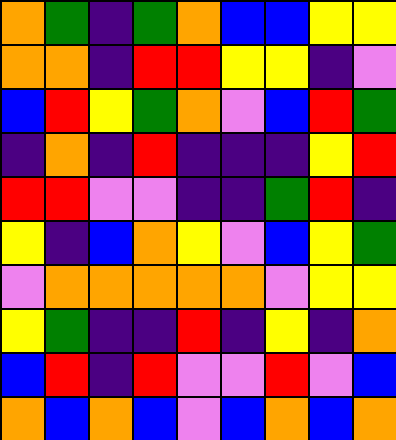[["orange", "green", "indigo", "green", "orange", "blue", "blue", "yellow", "yellow"], ["orange", "orange", "indigo", "red", "red", "yellow", "yellow", "indigo", "violet"], ["blue", "red", "yellow", "green", "orange", "violet", "blue", "red", "green"], ["indigo", "orange", "indigo", "red", "indigo", "indigo", "indigo", "yellow", "red"], ["red", "red", "violet", "violet", "indigo", "indigo", "green", "red", "indigo"], ["yellow", "indigo", "blue", "orange", "yellow", "violet", "blue", "yellow", "green"], ["violet", "orange", "orange", "orange", "orange", "orange", "violet", "yellow", "yellow"], ["yellow", "green", "indigo", "indigo", "red", "indigo", "yellow", "indigo", "orange"], ["blue", "red", "indigo", "red", "violet", "violet", "red", "violet", "blue"], ["orange", "blue", "orange", "blue", "violet", "blue", "orange", "blue", "orange"]]